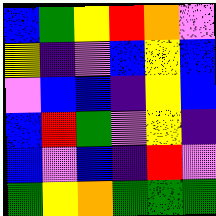[["blue", "green", "yellow", "red", "orange", "violet"], ["yellow", "indigo", "violet", "blue", "yellow", "blue"], ["violet", "blue", "blue", "indigo", "yellow", "blue"], ["blue", "red", "green", "violet", "yellow", "indigo"], ["blue", "violet", "blue", "indigo", "red", "violet"], ["green", "yellow", "orange", "green", "green", "green"]]